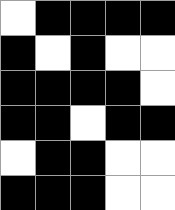[["white", "black", "black", "black", "black"], ["black", "white", "black", "white", "white"], ["black", "black", "black", "black", "white"], ["black", "black", "white", "black", "black"], ["white", "black", "black", "white", "white"], ["black", "black", "black", "white", "white"]]